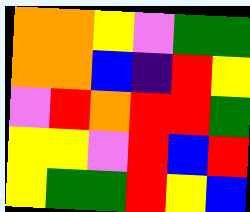[["orange", "orange", "yellow", "violet", "green", "green"], ["orange", "orange", "blue", "indigo", "red", "yellow"], ["violet", "red", "orange", "red", "red", "green"], ["yellow", "yellow", "violet", "red", "blue", "red"], ["yellow", "green", "green", "red", "yellow", "blue"]]